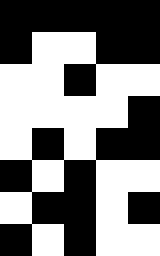[["black", "black", "black", "black", "black"], ["black", "white", "white", "black", "black"], ["white", "white", "black", "white", "white"], ["white", "white", "white", "white", "black"], ["white", "black", "white", "black", "black"], ["black", "white", "black", "white", "white"], ["white", "black", "black", "white", "black"], ["black", "white", "black", "white", "white"]]